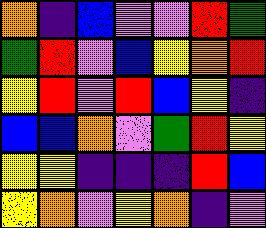[["orange", "indigo", "blue", "violet", "violet", "red", "green"], ["green", "red", "violet", "blue", "yellow", "orange", "red"], ["yellow", "red", "violet", "red", "blue", "yellow", "indigo"], ["blue", "blue", "orange", "violet", "green", "red", "yellow"], ["yellow", "yellow", "indigo", "indigo", "indigo", "red", "blue"], ["yellow", "orange", "violet", "yellow", "orange", "indigo", "violet"]]